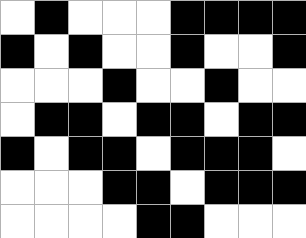[["white", "black", "white", "white", "white", "black", "black", "black", "black"], ["black", "white", "black", "white", "white", "black", "white", "white", "black"], ["white", "white", "white", "black", "white", "white", "black", "white", "white"], ["white", "black", "black", "white", "black", "black", "white", "black", "black"], ["black", "white", "black", "black", "white", "black", "black", "black", "white"], ["white", "white", "white", "black", "black", "white", "black", "black", "black"], ["white", "white", "white", "white", "black", "black", "white", "white", "white"]]